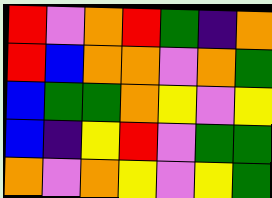[["red", "violet", "orange", "red", "green", "indigo", "orange"], ["red", "blue", "orange", "orange", "violet", "orange", "green"], ["blue", "green", "green", "orange", "yellow", "violet", "yellow"], ["blue", "indigo", "yellow", "red", "violet", "green", "green"], ["orange", "violet", "orange", "yellow", "violet", "yellow", "green"]]